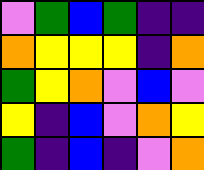[["violet", "green", "blue", "green", "indigo", "indigo"], ["orange", "yellow", "yellow", "yellow", "indigo", "orange"], ["green", "yellow", "orange", "violet", "blue", "violet"], ["yellow", "indigo", "blue", "violet", "orange", "yellow"], ["green", "indigo", "blue", "indigo", "violet", "orange"]]